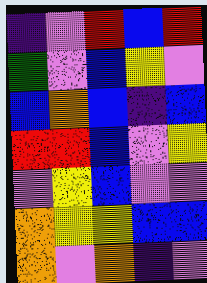[["indigo", "violet", "red", "blue", "red"], ["green", "violet", "blue", "yellow", "violet"], ["blue", "orange", "blue", "indigo", "blue"], ["red", "red", "blue", "violet", "yellow"], ["violet", "yellow", "blue", "violet", "violet"], ["orange", "yellow", "yellow", "blue", "blue"], ["orange", "violet", "orange", "indigo", "violet"]]